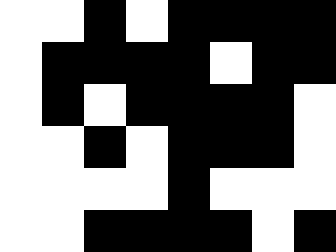[["white", "white", "black", "white", "black", "black", "black", "black"], ["white", "black", "black", "black", "black", "white", "black", "black"], ["white", "black", "white", "black", "black", "black", "black", "white"], ["white", "white", "black", "white", "black", "black", "black", "white"], ["white", "white", "white", "white", "black", "white", "white", "white"], ["white", "white", "black", "black", "black", "black", "white", "black"]]